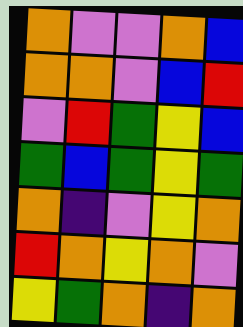[["orange", "violet", "violet", "orange", "blue"], ["orange", "orange", "violet", "blue", "red"], ["violet", "red", "green", "yellow", "blue"], ["green", "blue", "green", "yellow", "green"], ["orange", "indigo", "violet", "yellow", "orange"], ["red", "orange", "yellow", "orange", "violet"], ["yellow", "green", "orange", "indigo", "orange"]]